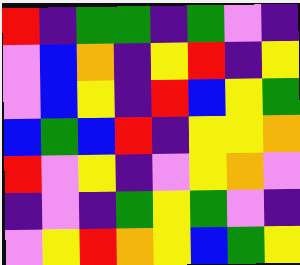[["red", "indigo", "green", "green", "indigo", "green", "violet", "indigo"], ["violet", "blue", "orange", "indigo", "yellow", "red", "indigo", "yellow"], ["violet", "blue", "yellow", "indigo", "red", "blue", "yellow", "green"], ["blue", "green", "blue", "red", "indigo", "yellow", "yellow", "orange"], ["red", "violet", "yellow", "indigo", "violet", "yellow", "orange", "violet"], ["indigo", "violet", "indigo", "green", "yellow", "green", "violet", "indigo"], ["violet", "yellow", "red", "orange", "yellow", "blue", "green", "yellow"]]